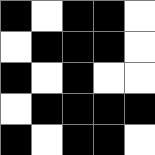[["black", "white", "black", "black", "white"], ["white", "black", "black", "black", "white"], ["black", "white", "black", "white", "white"], ["white", "black", "black", "black", "black"], ["black", "white", "black", "black", "white"]]